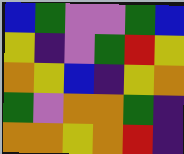[["blue", "green", "violet", "violet", "green", "blue"], ["yellow", "indigo", "violet", "green", "red", "yellow"], ["orange", "yellow", "blue", "indigo", "yellow", "orange"], ["green", "violet", "orange", "orange", "green", "indigo"], ["orange", "orange", "yellow", "orange", "red", "indigo"]]